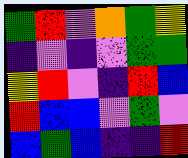[["green", "red", "violet", "orange", "green", "yellow"], ["indigo", "violet", "indigo", "violet", "green", "green"], ["yellow", "red", "violet", "indigo", "red", "blue"], ["red", "blue", "blue", "violet", "green", "violet"], ["blue", "green", "blue", "indigo", "indigo", "red"]]